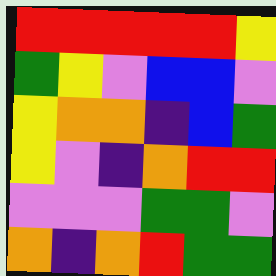[["red", "red", "red", "red", "red", "yellow"], ["green", "yellow", "violet", "blue", "blue", "violet"], ["yellow", "orange", "orange", "indigo", "blue", "green"], ["yellow", "violet", "indigo", "orange", "red", "red"], ["violet", "violet", "violet", "green", "green", "violet"], ["orange", "indigo", "orange", "red", "green", "green"]]